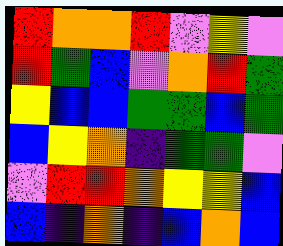[["red", "orange", "orange", "red", "violet", "yellow", "violet"], ["red", "green", "blue", "violet", "orange", "red", "green"], ["yellow", "blue", "blue", "green", "green", "blue", "green"], ["blue", "yellow", "orange", "indigo", "green", "green", "violet"], ["violet", "red", "red", "orange", "yellow", "yellow", "blue"], ["blue", "indigo", "orange", "indigo", "blue", "orange", "blue"]]